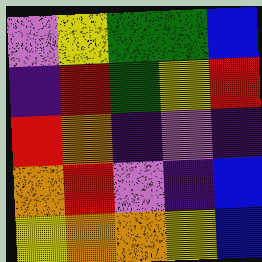[["violet", "yellow", "green", "green", "blue"], ["indigo", "red", "green", "yellow", "red"], ["red", "orange", "indigo", "violet", "indigo"], ["orange", "red", "violet", "indigo", "blue"], ["yellow", "orange", "orange", "yellow", "blue"]]